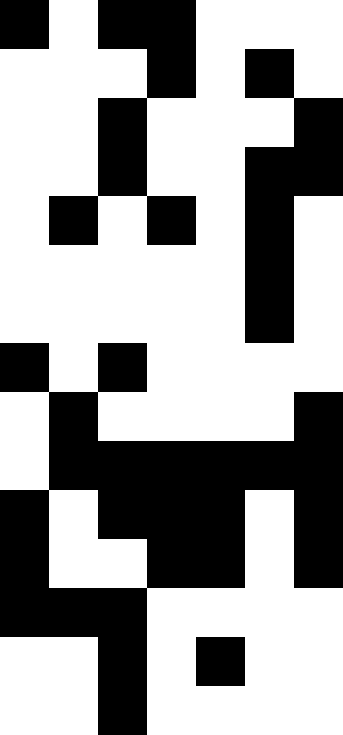[["black", "white", "black", "black", "white", "white", "white"], ["white", "white", "white", "black", "white", "black", "white"], ["white", "white", "black", "white", "white", "white", "black"], ["white", "white", "black", "white", "white", "black", "black"], ["white", "black", "white", "black", "white", "black", "white"], ["white", "white", "white", "white", "white", "black", "white"], ["white", "white", "white", "white", "white", "black", "white"], ["black", "white", "black", "white", "white", "white", "white"], ["white", "black", "white", "white", "white", "white", "black"], ["white", "black", "black", "black", "black", "black", "black"], ["black", "white", "black", "black", "black", "white", "black"], ["black", "white", "white", "black", "black", "white", "black"], ["black", "black", "black", "white", "white", "white", "white"], ["white", "white", "black", "white", "black", "white", "white"], ["white", "white", "black", "white", "white", "white", "white"]]